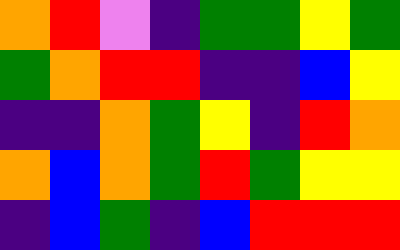[["orange", "red", "violet", "indigo", "green", "green", "yellow", "green"], ["green", "orange", "red", "red", "indigo", "indigo", "blue", "yellow"], ["indigo", "indigo", "orange", "green", "yellow", "indigo", "red", "orange"], ["orange", "blue", "orange", "green", "red", "green", "yellow", "yellow"], ["indigo", "blue", "green", "indigo", "blue", "red", "red", "red"]]